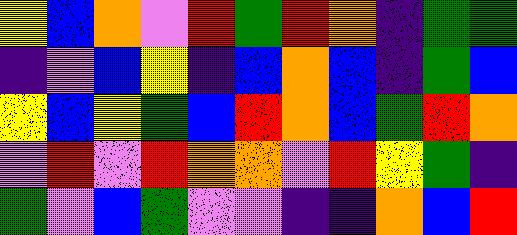[["yellow", "blue", "orange", "violet", "red", "green", "red", "orange", "indigo", "green", "green"], ["indigo", "violet", "blue", "yellow", "indigo", "blue", "orange", "blue", "indigo", "green", "blue"], ["yellow", "blue", "yellow", "green", "blue", "red", "orange", "blue", "green", "red", "orange"], ["violet", "red", "violet", "red", "orange", "orange", "violet", "red", "yellow", "green", "indigo"], ["green", "violet", "blue", "green", "violet", "violet", "indigo", "indigo", "orange", "blue", "red"]]